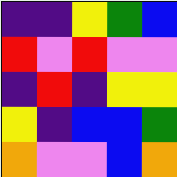[["indigo", "indigo", "yellow", "green", "blue"], ["red", "violet", "red", "violet", "violet"], ["indigo", "red", "indigo", "yellow", "yellow"], ["yellow", "indigo", "blue", "blue", "green"], ["orange", "violet", "violet", "blue", "orange"]]